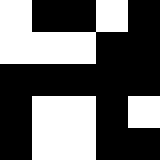[["white", "black", "black", "white", "black"], ["white", "white", "white", "black", "black"], ["black", "black", "black", "black", "black"], ["black", "white", "white", "black", "white"], ["black", "white", "white", "black", "black"]]